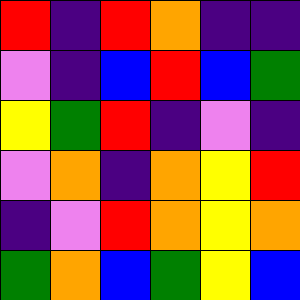[["red", "indigo", "red", "orange", "indigo", "indigo"], ["violet", "indigo", "blue", "red", "blue", "green"], ["yellow", "green", "red", "indigo", "violet", "indigo"], ["violet", "orange", "indigo", "orange", "yellow", "red"], ["indigo", "violet", "red", "orange", "yellow", "orange"], ["green", "orange", "blue", "green", "yellow", "blue"]]